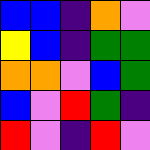[["blue", "blue", "indigo", "orange", "violet"], ["yellow", "blue", "indigo", "green", "green"], ["orange", "orange", "violet", "blue", "green"], ["blue", "violet", "red", "green", "indigo"], ["red", "violet", "indigo", "red", "violet"]]